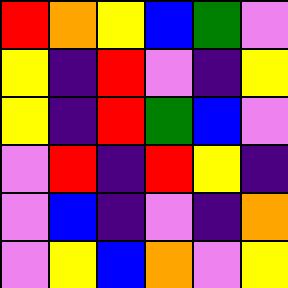[["red", "orange", "yellow", "blue", "green", "violet"], ["yellow", "indigo", "red", "violet", "indigo", "yellow"], ["yellow", "indigo", "red", "green", "blue", "violet"], ["violet", "red", "indigo", "red", "yellow", "indigo"], ["violet", "blue", "indigo", "violet", "indigo", "orange"], ["violet", "yellow", "blue", "orange", "violet", "yellow"]]